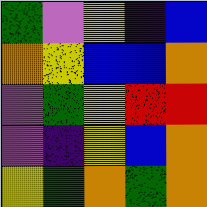[["green", "violet", "yellow", "indigo", "blue"], ["orange", "yellow", "blue", "blue", "orange"], ["violet", "green", "yellow", "red", "red"], ["violet", "indigo", "yellow", "blue", "orange"], ["yellow", "green", "orange", "green", "orange"]]